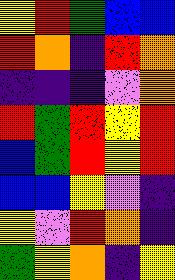[["yellow", "red", "green", "blue", "blue"], ["red", "orange", "indigo", "red", "orange"], ["indigo", "indigo", "indigo", "violet", "orange"], ["red", "green", "red", "yellow", "red"], ["blue", "green", "red", "yellow", "red"], ["blue", "blue", "yellow", "violet", "indigo"], ["yellow", "violet", "red", "orange", "indigo"], ["green", "yellow", "orange", "indigo", "yellow"]]